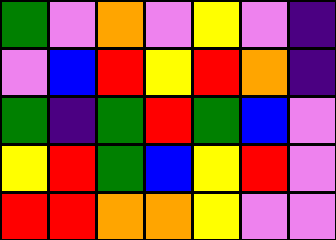[["green", "violet", "orange", "violet", "yellow", "violet", "indigo"], ["violet", "blue", "red", "yellow", "red", "orange", "indigo"], ["green", "indigo", "green", "red", "green", "blue", "violet"], ["yellow", "red", "green", "blue", "yellow", "red", "violet"], ["red", "red", "orange", "orange", "yellow", "violet", "violet"]]